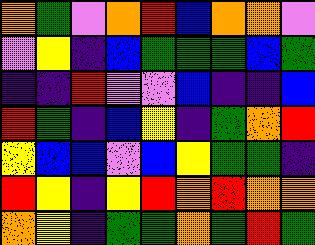[["orange", "green", "violet", "orange", "red", "blue", "orange", "orange", "violet"], ["violet", "yellow", "indigo", "blue", "green", "green", "green", "blue", "green"], ["indigo", "indigo", "red", "violet", "violet", "blue", "indigo", "indigo", "blue"], ["red", "green", "indigo", "blue", "yellow", "indigo", "green", "orange", "red"], ["yellow", "blue", "blue", "violet", "blue", "yellow", "green", "green", "indigo"], ["red", "yellow", "indigo", "yellow", "red", "orange", "red", "orange", "orange"], ["orange", "yellow", "indigo", "green", "green", "orange", "green", "red", "green"]]